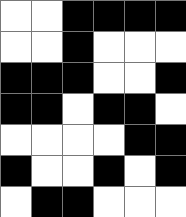[["white", "white", "black", "black", "black", "black"], ["white", "white", "black", "white", "white", "white"], ["black", "black", "black", "white", "white", "black"], ["black", "black", "white", "black", "black", "white"], ["white", "white", "white", "white", "black", "black"], ["black", "white", "white", "black", "white", "black"], ["white", "black", "black", "white", "white", "white"]]